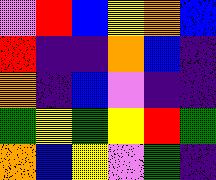[["violet", "red", "blue", "yellow", "orange", "blue"], ["red", "indigo", "indigo", "orange", "blue", "indigo"], ["orange", "indigo", "blue", "violet", "indigo", "indigo"], ["green", "yellow", "green", "yellow", "red", "green"], ["orange", "blue", "yellow", "violet", "green", "indigo"]]